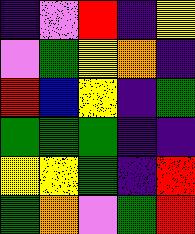[["indigo", "violet", "red", "indigo", "yellow"], ["violet", "green", "yellow", "orange", "indigo"], ["red", "blue", "yellow", "indigo", "green"], ["green", "green", "green", "indigo", "indigo"], ["yellow", "yellow", "green", "indigo", "red"], ["green", "orange", "violet", "green", "red"]]